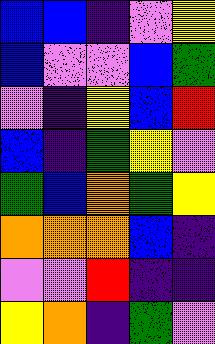[["blue", "blue", "indigo", "violet", "yellow"], ["blue", "violet", "violet", "blue", "green"], ["violet", "indigo", "yellow", "blue", "red"], ["blue", "indigo", "green", "yellow", "violet"], ["green", "blue", "orange", "green", "yellow"], ["orange", "orange", "orange", "blue", "indigo"], ["violet", "violet", "red", "indigo", "indigo"], ["yellow", "orange", "indigo", "green", "violet"]]